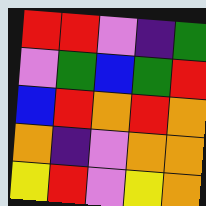[["red", "red", "violet", "indigo", "green"], ["violet", "green", "blue", "green", "red"], ["blue", "red", "orange", "red", "orange"], ["orange", "indigo", "violet", "orange", "orange"], ["yellow", "red", "violet", "yellow", "orange"]]